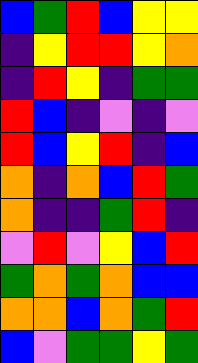[["blue", "green", "red", "blue", "yellow", "yellow"], ["indigo", "yellow", "red", "red", "yellow", "orange"], ["indigo", "red", "yellow", "indigo", "green", "green"], ["red", "blue", "indigo", "violet", "indigo", "violet"], ["red", "blue", "yellow", "red", "indigo", "blue"], ["orange", "indigo", "orange", "blue", "red", "green"], ["orange", "indigo", "indigo", "green", "red", "indigo"], ["violet", "red", "violet", "yellow", "blue", "red"], ["green", "orange", "green", "orange", "blue", "blue"], ["orange", "orange", "blue", "orange", "green", "red"], ["blue", "violet", "green", "green", "yellow", "green"]]